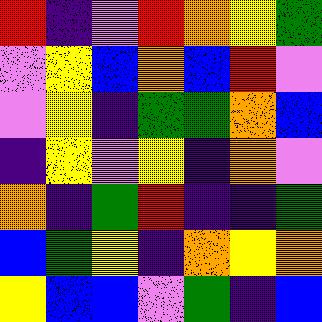[["red", "indigo", "violet", "red", "orange", "yellow", "green"], ["violet", "yellow", "blue", "orange", "blue", "red", "violet"], ["violet", "yellow", "indigo", "green", "green", "orange", "blue"], ["indigo", "yellow", "violet", "yellow", "indigo", "orange", "violet"], ["orange", "indigo", "green", "red", "indigo", "indigo", "green"], ["blue", "green", "yellow", "indigo", "orange", "yellow", "orange"], ["yellow", "blue", "blue", "violet", "green", "indigo", "blue"]]